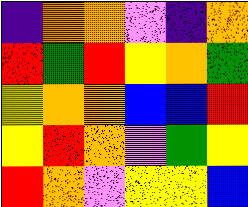[["indigo", "orange", "orange", "violet", "indigo", "orange"], ["red", "green", "red", "yellow", "orange", "green"], ["yellow", "orange", "orange", "blue", "blue", "red"], ["yellow", "red", "orange", "violet", "green", "yellow"], ["red", "orange", "violet", "yellow", "yellow", "blue"]]